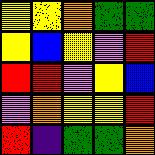[["yellow", "yellow", "orange", "green", "green"], ["yellow", "blue", "yellow", "violet", "red"], ["red", "red", "violet", "yellow", "blue"], ["violet", "orange", "yellow", "yellow", "red"], ["red", "indigo", "green", "green", "orange"]]